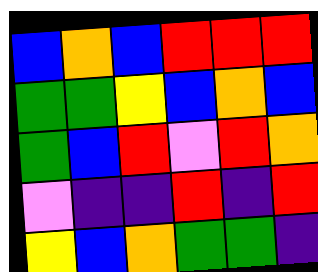[["blue", "orange", "blue", "red", "red", "red"], ["green", "green", "yellow", "blue", "orange", "blue"], ["green", "blue", "red", "violet", "red", "orange"], ["violet", "indigo", "indigo", "red", "indigo", "red"], ["yellow", "blue", "orange", "green", "green", "indigo"]]